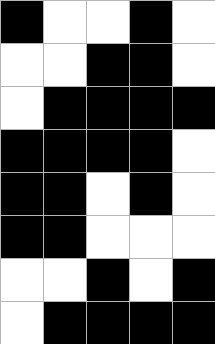[["black", "white", "white", "black", "white"], ["white", "white", "black", "black", "white"], ["white", "black", "black", "black", "black"], ["black", "black", "black", "black", "white"], ["black", "black", "white", "black", "white"], ["black", "black", "white", "white", "white"], ["white", "white", "black", "white", "black"], ["white", "black", "black", "black", "black"]]